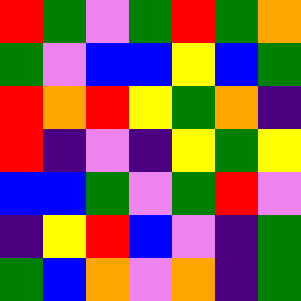[["red", "green", "violet", "green", "red", "green", "orange"], ["green", "violet", "blue", "blue", "yellow", "blue", "green"], ["red", "orange", "red", "yellow", "green", "orange", "indigo"], ["red", "indigo", "violet", "indigo", "yellow", "green", "yellow"], ["blue", "blue", "green", "violet", "green", "red", "violet"], ["indigo", "yellow", "red", "blue", "violet", "indigo", "green"], ["green", "blue", "orange", "violet", "orange", "indigo", "green"]]